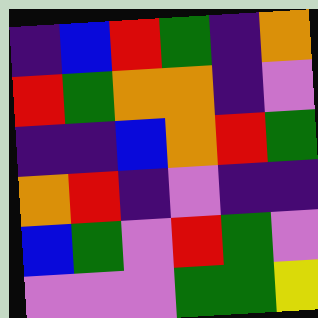[["indigo", "blue", "red", "green", "indigo", "orange"], ["red", "green", "orange", "orange", "indigo", "violet"], ["indigo", "indigo", "blue", "orange", "red", "green"], ["orange", "red", "indigo", "violet", "indigo", "indigo"], ["blue", "green", "violet", "red", "green", "violet"], ["violet", "violet", "violet", "green", "green", "yellow"]]